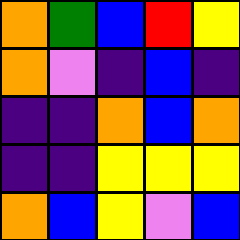[["orange", "green", "blue", "red", "yellow"], ["orange", "violet", "indigo", "blue", "indigo"], ["indigo", "indigo", "orange", "blue", "orange"], ["indigo", "indigo", "yellow", "yellow", "yellow"], ["orange", "blue", "yellow", "violet", "blue"]]